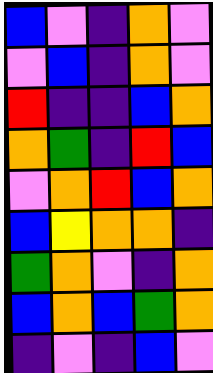[["blue", "violet", "indigo", "orange", "violet"], ["violet", "blue", "indigo", "orange", "violet"], ["red", "indigo", "indigo", "blue", "orange"], ["orange", "green", "indigo", "red", "blue"], ["violet", "orange", "red", "blue", "orange"], ["blue", "yellow", "orange", "orange", "indigo"], ["green", "orange", "violet", "indigo", "orange"], ["blue", "orange", "blue", "green", "orange"], ["indigo", "violet", "indigo", "blue", "violet"]]